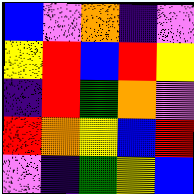[["blue", "violet", "orange", "indigo", "violet"], ["yellow", "red", "blue", "red", "yellow"], ["indigo", "red", "green", "orange", "violet"], ["red", "orange", "yellow", "blue", "red"], ["violet", "indigo", "green", "yellow", "blue"]]